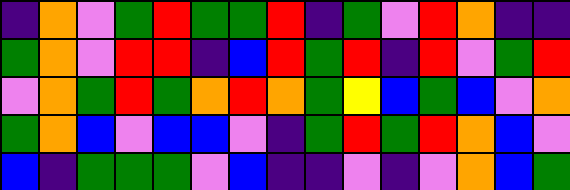[["indigo", "orange", "violet", "green", "red", "green", "green", "red", "indigo", "green", "violet", "red", "orange", "indigo", "indigo"], ["green", "orange", "violet", "red", "red", "indigo", "blue", "red", "green", "red", "indigo", "red", "violet", "green", "red"], ["violet", "orange", "green", "red", "green", "orange", "red", "orange", "green", "yellow", "blue", "green", "blue", "violet", "orange"], ["green", "orange", "blue", "violet", "blue", "blue", "violet", "indigo", "green", "red", "green", "red", "orange", "blue", "violet"], ["blue", "indigo", "green", "green", "green", "violet", "blue", "indigo", "indigo", "violet", "indigo", "violet", "orange", "blue", "green"]]